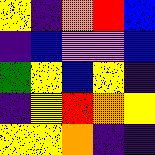[["yellow", "indigo", "orange", "red", "blue"], ["indigo", "blue", "violet", "violet", "blue"], ["green", "yellow", "blue", "yellow", "indigo"], ["indigo", "yellow", "red", "orange", "yellow"], ["yellow", "yellow", "orange", "indigo", "indigo"]]